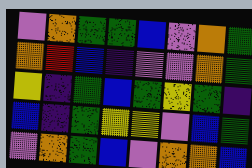[["violet", "orange", "green", "green", "blue", "violet", "orange", "green"], ["orange", "red", "blue", "indigo", "violet", "violet", "orange", "green"], ["yellow", "indigo", "green", "blue", "green", "yellow", "green", "indigo"], ["blue", "indigo", "green", "yellow", "yellow", "violet", "blue", "green"], ["violet", "orange", "green", "blue", "violet", "orange", "orange", "blue"]]